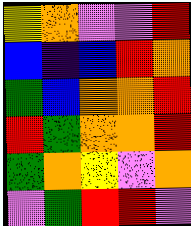[["yellow", "orange", "violet", "violet", "red"], ["blue", "indigo", "blue", "red", "orange"], ["green", "blue", "orange", "orange", "red"], ["red", "green", "orange", "orange", "red"], ["green", "orange", "yellow", "violet", "orange"], ["violet", "green", "red", "red", "violet"]]